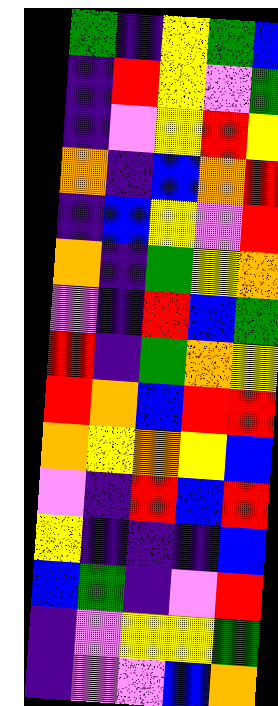[["green", "indigo", "yellow", "green", "blue"], ["indigo", "red", "yellow", "violet", "green"], ["indigo", "violet", "yellow", "red", "yellow"], ["orange", "indigo", "blue", "orange", "red"], ["indigo", "blue", "yellow", "violet", "red"], ["orange", "indigo", "green", "yellow", "orange"], ["violet", "indigo", "red", "blue", "green"], ["red", "indigo", "green", "orange", "yellow"], ["red", "orange", "blue", "red", "red"], ["orange", "yellow", "orange", "yellow", "blue"], ["violet", "indigo", "red", "blue", "red"], ["yellow", "indigo", "indigo", "indigo", "blue"], ["blue", "green", "indigo", "violet", "red"], ["indigo", "violet", "yellow", "yellow", "green"], ["indigo", "violet", "violet", "blue", "orange"]]